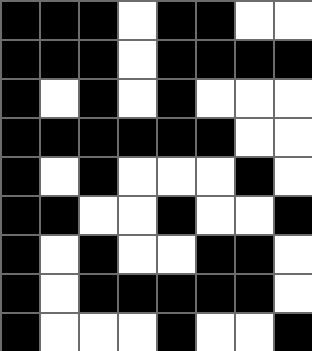[["black", "black", "black", "white", "black", "black", "white", "white"], ["black", "black", "black", "white", "black", "black", "black", "black"], ["black", "white", "black", "white", "black", "white", "white", "white"], ["black", "black", "black", "black", "black", "black", "white", "white"], ["black", "white", "black", "white", "white", "white", "black", "white"], ["black", "black", "white", "white", "black", "white", "white", "black"], ["black", "white", "black", "white", "white", "black", "black", "white"], ["black", "white", "black", "black", "black", "black", "black", "white"], ["black", "white", "white", "white", "black", "white", "white", "black"]]